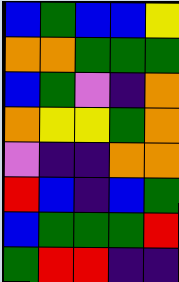[["blue", "green", "blue", "blue", "yellow"], ["orange", "orange", "green", "green", "green"], ["blue", "green", "violet", "indigo", "orange"], ["orange", "yellow", "yellow", "green", "orange"], ["violet", "indigo", "indigo", "orange", "orange"], ["red", "blue", "indigo", "blue", "green"], ["blue", "green", "green", "green", "red"], ["green", "red", "red", "indigo", "indigo"]]